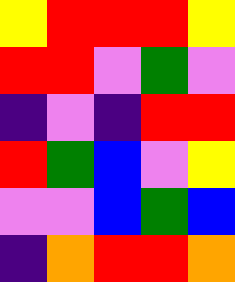[["yellow", "red", "red", "red", "yellow"], ["red", "red", "violet", "green", "violet"], ["indigo", "violet", "indigo", "red", "red"], ["red", "green", "blue", "violet", "yellow"], ["violet", "violet", "blue", "green", "blue"], ["indigo", "orange", "red", "red", "orange"]]